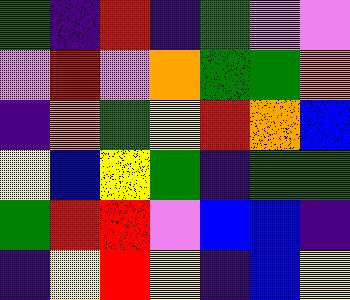[["green", "indigo", "red", "indigo", "green", "violet", "violet"], ["violet", "red", "violet", "orange", "green", "green", "orange"], ["indigo", "orange", "green", "yellow", "red", "orange", "blue"], ["yellow", "blue", "yellow", "green", "indigo", "green", "green"], ["green", "red", "red", "violet", "blue", "blue", "indigo"], ["indigo", "yellow", "red", "yellow", "indigo", "blue", "yellow"]]